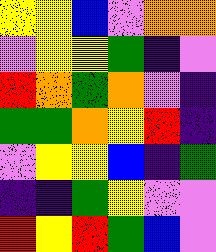[["yellow", "yellow", "blue", "violet", "orange", "orange"], ["violet", "yellow", "yellow", "green", "indigo", "violet"], ["red", "orange", "green", "orange", "violet", "indigo"], ["green", "green", "orange", "yellow", "red", "indigo"], ["violet", "yellow", "yellow", "blue", "indigo", "green"], ["indigo", "indigo", "green", "yellow", "violet", "violet"], ["red", "yellow", "red", "green", "blue", "violet"]]